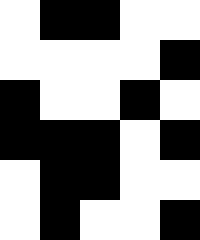[["white", "black", "black", "white", "white"], ["white", "white", "white", "white", "black"], ["black", "white", "white", "black", "white"], ["black", "black", "black", "white", "black"], ["white", "black", "black", "white", "white"], ["white", "black", "white", "white", "black"]]